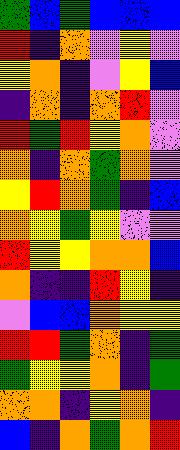[["green", "blue", "green", "blue", "blue", "blue"], ["red", "indigo", "orange", "violet", "yellow", "violet"], ["yellow", "orange", "indigo", "violet", "yellow", "blue"], ["indigo", "orange", "indigo", "orange", "red", "violet"], ["red", "green", "red", "yellow", "orange", "violet"], ["orange", "indigo", "orange", "green", "orange", "violet"], ["yellow", "red", "orange", "green", "indigo", "blue"], ["orange", "yellow", "green", "yellow", "violet", "violet"], ["red", "yellow", "yellow", "orange", "orange", "blue"], ["orange", "indigo", "indigo", "red", "yellow", "indigo"], ["violet", "blue", "blue", "orange", "yellow", "yellow"], ["red", "red", "green", "orange", "indigo", "green"], ["green", "yellow", "yellow", "orange", "indigo", "green"], ["orange", "orange", "indigo", "yellow", "orange", "indigo"], ["blue", "indigo", "orange", "green", "orange", "red"]]